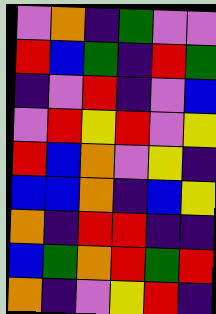[["violet", "orange", "indigo", "green", "violet", "violet"], ["red", "blue", "green", "indigo", "red", "green"], ["indigo", "violet", "red", "indigo", "violet", "blue"], ["violet", "red", "yellow", "red", "violet", "yellow"], ["red", "blue", "orange", "violet", "yellow", "indigo"], ["blue", "blue", "orange", "indigo", "blue", "yellow"], ["orange", "indigo", "red", "red", "indigo", "indigo"], ["blue", "green", "orange", "red", "green", "red"], ["orange", "indigo", "violet", "yellow", "red", "indigo"]]